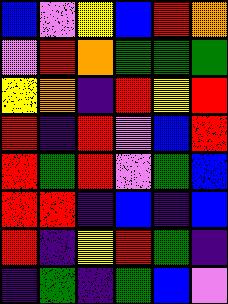[["blue", "violet", "yellow", "blue", "red", "orange"], ["violet", "red", "orange", "green", "green", "green"], ["yellow", "orange", "indigo", "red", "yellow", "red"], ["red", "indigo", "red", "violet", "blue", "red"], ["red", "green", "red", "violet", "green", "blue"], ["red", "red", "indigo", "blue", "indigo", "blue"], ["red", "indigo", "yellow", "red", "green", "indigo"], ["indigo", "green", "indigo", "green", "blue", "violet"]]